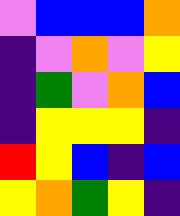[["violet", "blue", "blue", "blue", "orange"], ["indigo", "violet", "orange", "violet", "yellow"], ["indigo", "green", "violet", "orange", "blue"], ["indigo", "yellow", "yellow", "yellow", "indigo"], ["red", "yellow", "blue", "indigo", "blue"], ["yellow", "orange", "green", "yellow", "indigo"]]